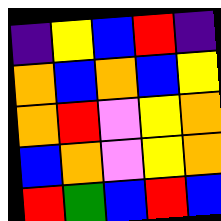[["indigo", "yellow", "blue", "red", "indigo"], ["orange", "blue", "orange", "blue", "yellow"], ["orange", "red", "violet", "yellow", "orange"], ["blue", "orange", "violet", "yellow", "orange"], ["red", "green", "blue", "red", "blue"]]